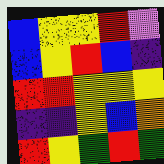[["blue", "yellow", "yellow", "red", "violet"], ["blue", "yellow", "red", "blue", "indigo"], ["red", "red", "yellow", "yellow", "yellow"], ["indigo", "indigo", "yellow", "blue", "orange"], ["red", "yellow", "green", "red", "green"]]